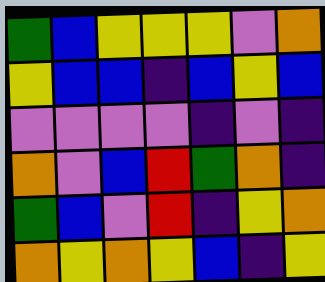[["green", "blue", "yellow", "yellow", "yellow", "violet", "orange"], ["yellow", "blue", "blue", "indigo", "blue", "yellow", "blue"], ["violet", "violet", "violet", "violet", "indigo", "violet", "indigo"], ["orange", "violet", "blue", "red", "green", "orange", "indigo"], ["green", "blue", "violet", "red", "indigo", "yellow", "orange"], ["orange", "yellow", "orange", "yellow", "blue", "indigo", "yellow"]]